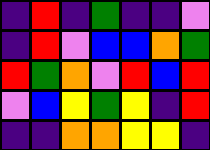[["indigo", "red", "indigo", "green", "indigo", "indigo", "violet"], ["indigo", "red", "violet", "blue", "blue", "orange", "green"], ["red", "green", "orange", "violet", "red", "blue", "red"], ["violet", "blue", "yellow", "green", "yellow", "indigo", "red"], ["indigo", "indigo", "orange", "orange", "yellow", "yellow", "indigo"]]